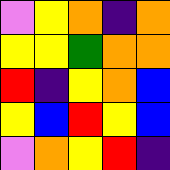[["violet", "yellow", "orange", "indigo", "orange"], ["yellow", "yellow", "green", "orange", "orange"], ["red", "indigo", "yellow", "orange", "blue"], ["yellow", "blue", "red", "yellow", "blue"], ["violet", "orange", "yellow", "red", "indigo"]]